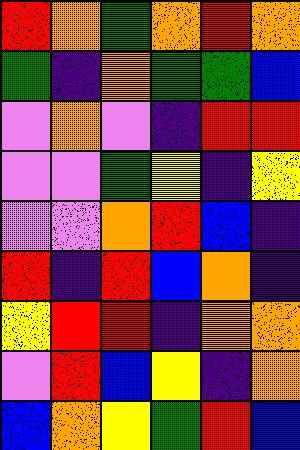[["red", "orange", "green", "orange", "red", "orange"], ["green", "indigo", "orange", "green", "green", "blue"], ["violet", "orange", "violet", "indigo", "red", "red"], ["violet", "violet", "green", "yellow", "indigo", "yellow"], ["violet", "violet", "orange", "red", "blue", "indigo"], ["red", "indigo", "red", "blue", "orange", "indigo"], ["yellow", "red", "red", "indigo", "orange", "orange"], ["violet", "red", "blue", "yellow", "indigo", "orange"], ["blue", "orange", "yellow", "green", "red", "blue"]]